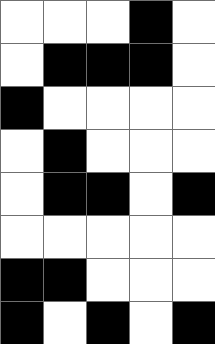[["white", "white", "white", "black", "white"], ["white", "black", "black", "black", "white"], ["black", "white", "white", "white", "white"], ["white", "black", "white", "white", "white"], ["white", "black", "black", "white", "black"], ["white", "white", "white", "white", "white"], ["black", "black", "white", "white", "white"], ["black", "white", "black", "white", "black"]]